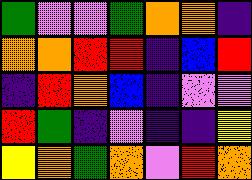[["green", "violet", "violet", "green", "orange", "orange", "indigo"], ["orange", "orange", "red", "red", "indigo", "blue", "red"], ["indigo", "red", "orange", "blue", "indigo", "violet", "violet"], ["red", "green", "indigo", "violet", "indigo", "indigo", "yellow"], ["yellow", "orange", "green", "orange", "violet", "red", "orange"]]